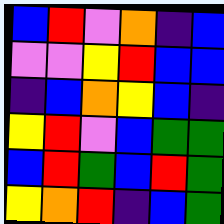[["blue", "red", "violet", "orange", "indigo", "blue"], ["violet", "violet", "yellow", "red", "blue", "blue"], ["indigo", "blue", "orange", "yellow", "blue", "indigo"], ["yellow", "red", "violet", "blue", "green", "green"], ["blue", "red", "green", "blue", "red", "green"], ["yellow", "orange", "red", "indigo", "blue", "green"]]